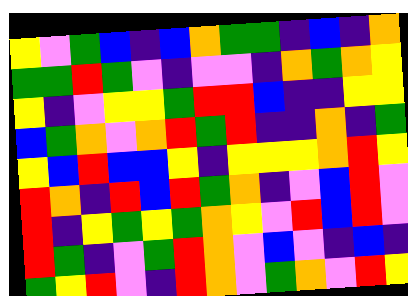[["yellow", "violet", "green", "blue", "indigo", "blue", "orange", "green", "green", "indigo", "blue", "indigo", "orange"], ["green", "green", "red", "green", "violet", "indigo", "violet", "violet", "indigo", "orange", "green", "orange", "yellow"], ["yellow", "indigo", "violet", "yellow", "yellow", "green", "red", "red", "blue", "indigo", "indigo", "yellow", "yellow"], ["blue", "green", "orange", "violet", "orange", "red", "green", "red", "indigo", "indigo", "orange", "indigo", "green"], ["yellow", "blue", "red", "blue", "blue", "yellow", "indigo", "yellow", "yellow", "yellow", "orange", "red", "yellow"], ["red", "orange", "indigo", "red", "blue", "red", "green", "orange", "indigo", "violet", "blue", "red", "violet"], ["red", "indigo", "yellow", "green", "yellow", "green", "orange", "yellow", "violet", "red", "blue", "red", "violet"], ["red", "green", "indigo", "violet", "green", "red", "orange", "violet", "blue", "violet", "indigo", "blue", "indigo"], ["green", "yellow", "red", "violet", "indigo", "red", "orange", "violet", "green", "orange", "violet", "red", "yellow"]]